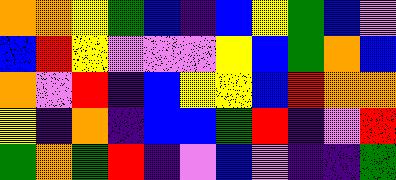[["orange", "orange", "yellow", "green", "blue", "indigo", "blue", "yellow", "green", "blue", "violet"], ["blue", "red", "yellow", "violet", "violet", "violet", "yellow", "blue", "green", "orange", "blue"], ["orange", "violet", "red", "indigo", "blue", "yellow", "yellow", "blue", "red", "orange", "orange"], ["yellow", "indigo", "orange", "indigo", "blue", "blue", "green", "red", "indigo", "violet", "red"], ["green", "orange", "green", "red", "indigo", "violet", "blue", "violet", "indigo", "indigo", "green"]]